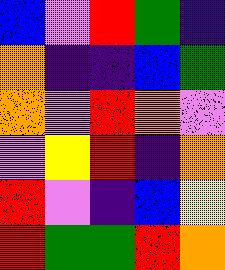[["blue", "violet", "red", "green", "indigo"], ["orange", "indigo", "indigo", "blue", "green"], ["orange", "violet", "red", "orange", "violet"], ["violet", "yellow", "red", "indigo", "orange"], ["red", "violet", "indigo", "blue", "yellow"], ["red", "green", "green", "red", "orange"]]